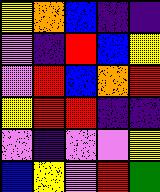[["yellow", "orange", "blue", "indigo", "indigo"], ["violet", "indigo", "red", "blue", "yellow"], ["violet", "red", "blue", "orange", "red"], ["yellow", "red", "red", "indigo", "indigo"], ["violet", "indigo", "violet", "violet", "yellow"], ["blue", "yellow", "violet", "red", "green"]]